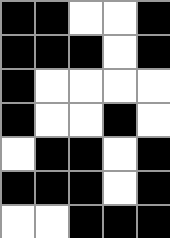[["black", "black", "white", "white", "black"], ["black", "black", "black", "white", "black"], ["black", "white", "white", "white", "white"], ["black", "white", "white", "black", "white"], ["white", "black", "black", "white", "black"], ["black", "black", "black", "white", "black"], ["white", "white", "black", "black", "black"]]